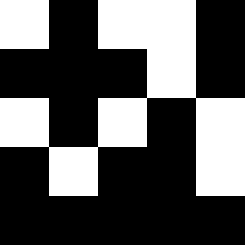[["white", "black", "white", "white", "black"], ["black", "black", "black", "white", "black"], ["white", "black", "white", "black", "white"], ["black", "white", "black", "black", "white"], ["black", "black", "black", "black", "black"]]